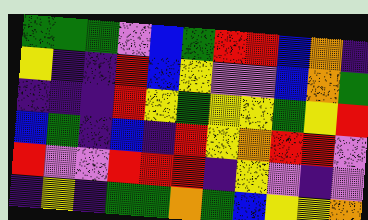[["green", "green", "green", "violet", "blue", "green", "red", "red", "blue", "orange", "indigo"], ["yellow", "indigo", "indigo", "red", "blue", "yellow", "violet", "violet", "blue", "orange", "green"], ["indigo", "indigo", "indigo", "red", "yellow", "green", "yellow", "yellow", "green", "yellow", "red"], ["blue", "green", "indigo", "blue", "indigo", "red", "yellow", "orange", "red", "red", "violet"], ["red", "violet", "violet", "red", "red", "red", "indigo", "yellow", "violet", "indigo", "violet"], ["indigo", "yellow", "indigo", "green", "green", "orange", "green", "blue", "yellow", "yellow", "orange"]]